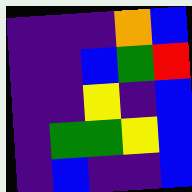[["indigo", "indigo", "indigo", "orange", "blue"], ["indigo", "indigo", "blue", "green", "red"], ["indigo", "indigo", "yellow", "indigo", "blue"], ["indigo", "green", "green", "yellow", "blue"], ["indigo", "blue", "indigo", "indigo", "blue"]]